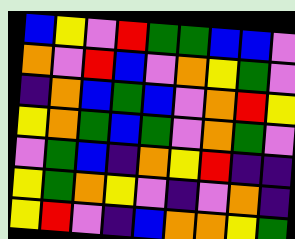[["blue", "yellow", "violet", "red", "green", "green", "blue", "blue", "violet"], ["orange", "violet", "red", "blue", "violet", "orange", "yellow", "green", "violet"], ["indigo", "orange", "blue", "green", "blue", "violet", "orange", "red", "yellow"], ["yellow", "orange", "green", "blue", "green", "violet", "orange", "green", "violet"], ["violet", "green", "blue", "indigo", "orange", "yellow", "red", "indigo", "indigo"], ["yellow", "green", "orange", "yellow", "violet", "indigo", "violet", "orange", "indigo"], ["yellow", "red", "violet", "indigo", "blue", "orange", "orange", "yellow", "green"]]